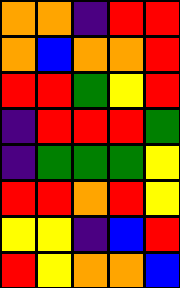[["orange", "orange", "indigo", "red", "red"], ["orange", "blue", "orange", "orange", "red"], ["red", "red", "green", "yellow", "red"], ["indigo", "red", "red", "red", "green"], ["indigo", "green", "green", "green", "yellow"], ["red", "red", "orange", "red", "yellow"], ["yellow", "yellow", "indigo", "blue", "red"], ["red", "yellow", "orange", "orange", "blue"]]